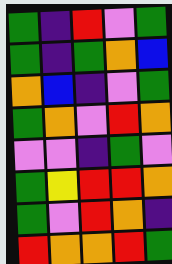[["green", "indigo", "red", "violet", "green"], ["green", "indigo", "green", "orange", "blue"], ["orange", "blue", "indigo", "violet", "green"], ["green", "orange", "violet", "red", "orange"], ["violet", "violet", "indigo", "green", "violet"], ["green", "yellow", "red", "red", "orange"], ["green", "violet", "red", "orange", "indigo"], ["red", "orange", "orange", "red", "green"]]